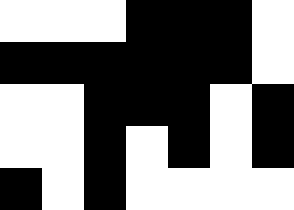[["white", "white", "white", "black", "black", "black", "white"], ["black", "black", "black", "black", "black", "black", "white"], ["white", "white", "black", "black", "black", "white", "black"], ["white", "white", "black", "white", "black", "white", "black"], ["black", "white", "black", "white", "white", "white", "white"]]